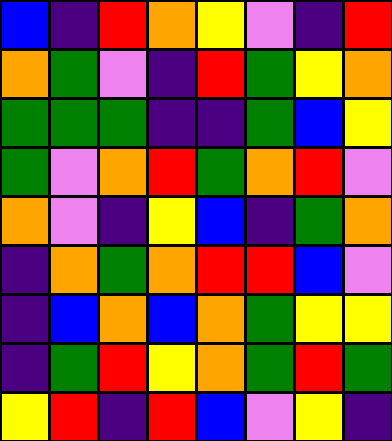[["blue", "indigo", "red", "orange", "yellow", "violet", "indigo", "red"], ["orange", "green", "violet", "indigo", "red", "green", "yellow", "orange"], ["green", "green", "green", "indigo", "indigo", "green", "blue", "yellow"], ["green", "violet", "orange", "red", "green", "orange", "red", "violet"], ["orange", "violet", "indigo", "yellow", "blue", "indigo", "green", "orange"], ["indigo", "orange", "green", "orange", "red", "red", "blue", "violet"], ["indigo", "blue", "orange", "blue", "orange", "green", "yellow", "yellow"], ["indigo", "green", "red", "yellow", "orange", "green", "red", "green"], ["yellow", "red", "indigo", "red", "blue", "violet", "yellow", "indigo"]]